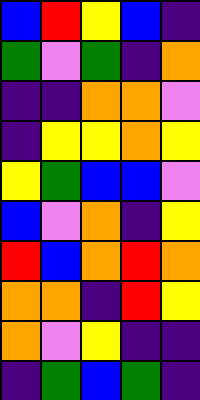[["blue", "red", "yellow", "blue", "indigo"], ["green", "violet", "green", "indigo", "orange"], ["indigo", "indigo", "orange", "orange", "violet"], ["indigo", "yellow", "yellow", "orange", "yellow"], ["yellow", "green", "blue", "blue", "violet"], ["blue", "violet", "orange", "indigo", "yellow"], ["red", "blue", "orange", "red", "orange"], ["orange", "orange", "indigo", "red", "yellow"], ["orange", "violet", "yellow", "indigo", "indigo"], ["indigo", "green", "blue", "green", "indigo"]]